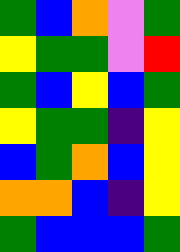[["green", "blue", "orange", "violet", "green"], ["yellow", "green", "green", "violet", "red"], ["green", "blue", "yellow", "blue", "green"], ["yellow", "green", "green", "indigo", "yellow"], ["blue", "green", "orange", "blue", "yellow"], ["orange", "orange", "blue", "indigo", "yellow"], ["green", "blue", "blue", "blue", "green"]]